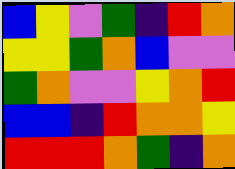[["blue", "yellow", "violet", "green", "indigo", "red", "orange"], ["yellow", "yellow", "green", "orange", "blue", "violet", "violet"], ["green", "orange", "violet", "violet", "yellow", "orange", "red"], ["blue", "blue", "indigo", "red", "orange", "orange", "yellow"], ["red", "red", "red", "orange", "green", "indigo", "orange"]]